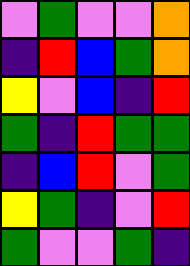[["violet", "green", "violet", "violet", "orange"], ["indigo", "red", "blue", "green", "orange"], ["yellow", "violet", "blue", "indigo", "red"], ["green", "indigo", "red", "green", "green"], ["indigo", "blue", "red", "violet", "green"], ["yellow", "green", "indigo", "violet", "red"], ["green", "violet", "violet", "green", "indigo"]]